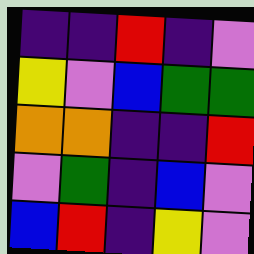[["indigo", "indigo", "red", "indigo", "violet"], ["yellow", "violet", "blue", "green", "green"], ["orange", "orange", "indigo", "indigo", "red"], ["violet", "green", "indigo", "blue", "violet"], ["blue", "red", "indigo", "yellow", "violet"]]